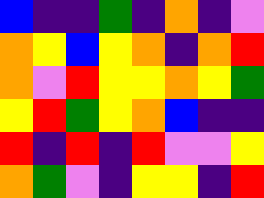[["blue", "indigo", "indigo", "green", "indigo", "orange", "indigo", "violet"], ["orange", "yellow", "blue", "yellow", "orange", "indigo", "orange", "red"], ["orange", "violet", "red", "yellow", "yellow", "orange", "yellow", "green"], ["yellow", "red", "green", "yellow", "orange", "blue", "indigo", "indigo"], ["red", "indigo", "red", "indigo", "red", "violet", "violet", "yellow"], ["orange", "green", "violet", "indigo", "yellow", "yellow", "indigo", "red"]]